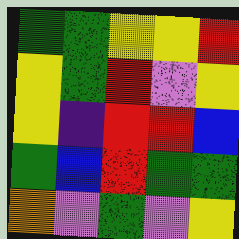[["green", "green", "yellow", "yellow", "red"], ["yellow", "green", "red", "violet", "yellow"], ["yellow", "indigo", "red", "red", "blue"], ["green", "blue", "red", "green", "green"], ["orange", "violet", "green", "violet", "yellow"]]